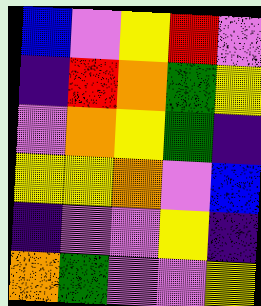[["blue", "violet", "yellow", "red", "violet"], ["indigo", "red", "orange", "green", "yellow"], ["violet", "orange", "yellow", "green", "indigo"], ["yellow", "yellow", "orange", "violet", "blue"], ["indigo", "violet", "violet", "yellow", "indigo"], ["orange", "green", "violet", "violet", "yellow"]]